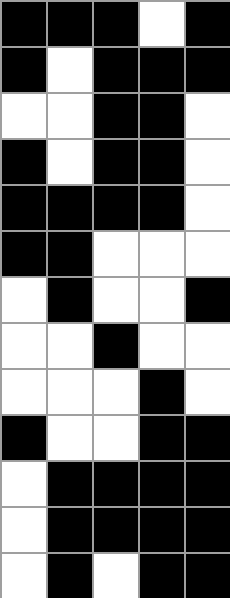[["black", "black", "black", "white", "black"], ["black", "white", "black", "black", "black"], ["white", "white", "black", "black", "white"], ["black", "white", "black", "black", "white"], ["black", "black", "black", "black", "white"], ["black", "black", "white", "white", "white"], ["white", "black", "white", "white", "black"], ["white", "white", "black", "white", "white"], ["white", "white", "white", "black", "white"], ["black", "white", "white", "black", "black"], ["white", "black", "black", "black", "black"], ["white", "black", "black", "black", "black"], ["white", "black", "white", "black", "black"]]